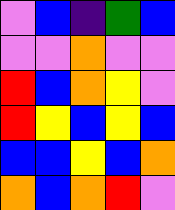[["violet", "blue", "indigo", "green", "blue"], ["violet", "violet", "orange", "violet", "violet"], ["red", "blue", "orange", "yellow", "violet"], ["red", "yellow", "blue", "yellow", "blue"], ["blue", "blue", "yellow", "blue", "orange"], ["orange", "blue", "orange", "red", "violet"]]